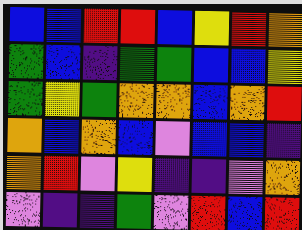[["blue", "blue", "red", "red", "blue", "yellow", "red", "orange"], ["green", "blue", "indigo", "green", "green", "blue", "blue", "yellow"], ["green", "yellow", "green", "orange", "orange", "blue", "orange", "red"], ["orange", "blue", "orange", "blue", "violet", "blue", "blue", "indigo"], ["orange", "red", "violet", "yellow", "indigo", "indigo", "violet", "orange"], ["violet", "indigo", "indigo", "green", "violet", "red", "blue", "red"]]